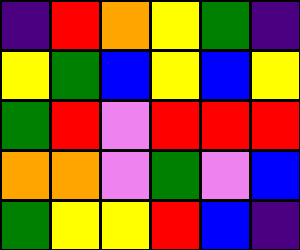[["indigo", "red", "orange", "yellow", "green", "indigo"], ["yellow", "green", "blue", "yellow", "blue", "yellow"], ["green", "red", "violet", "red", "red", "red"], ["orange", "orange", "violet", "green", "violet", "blue"], ["green", "yellow", "yellow", "red", "blue", "indigo"]]